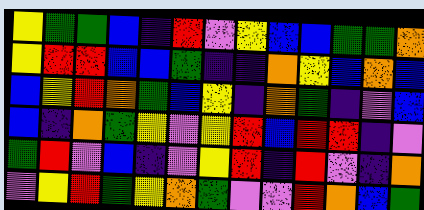[["yellow", "green", "green", "blue", "indigo", "red", "violet", "yellow", "blue", "blue", "green", "green", "orange"], ["yellow", "red", "red", "blue", "blue", "green", "indigo", "indigo", "orange", "yellow", "blue", "orange", "blue"], ["blue", "yellow", "red", "orange", "green", "blue", "yellow", "indigo", "orange", "green", "indigo", "violet", "blue"], ["blue", "indigo", "orange", "green", "yellow", "violet", "yellow", "red", "blue", "red", "red", "indigo", "violet"], ["green", "red", "violet", "blue", "indigo", "violet", "yellow", "red", "indigo", "red", "violet", "indigo", "orange"], ["violet", "yellow", "red", "green", "yellow", "orange", "green", "violet", "violet", "red", "orange", "blue", "green"]]